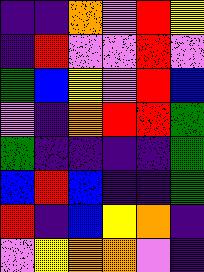[["indigo", "indigo", "orange", "violet", "red", "yellow"], ["indigo", "red", "violet", "violet", "red", "violet"], ["green", "blue", "yellow", "violet", "red", "blue"], ["violet", "indigo", "orange", "red", "red", "green"], ["green", "indigo", "indigo", "indigo", "indigo", "green"], ["blue", "red", "blue", "indigo", "indigo", "green"], ["red", "indigo", "blue", "yellow", "orange", "indigo"], ["violet", "yellow", "orange", "orange", "violet", "indigo"]]